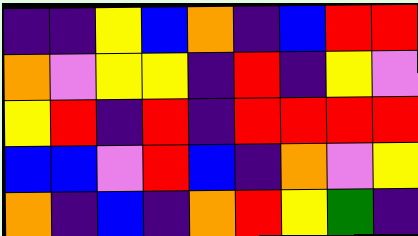[["indigo", "indigo", "yellow", "blue", "orange", "indigo", "blue", "red", "red"], ["orange", "violet", "yellow", "yellow", "indigo", "red", "indigo", "yellow", "violet"], ["yellow", "red", "indigo", "red", "indigo", "red", "red", "red", "red"], ["blue", "blue", "violet", "red", "blue", "indigo", "orange", "violet", "yellow"], ["orange", "indigo", "blue", "indigo", "orange", "red", "yellow", "green", "indigo"]]